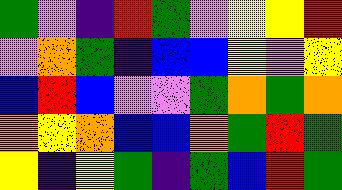[["green", "violet", "indigo", "red", "green", "violet", "yellow", "yellow", "red"], ["violet", "orange", "green", "indigo", "blue", "blue", "yellow", "violet", "yellow"], ["blue", "red", "blue", "violet", "violet", "green", "orange", "green", "orange"], ["orange", "yellow", "orange", "blue", "blue", "orange", "green", "red", "green"], ["yellow", "indigo", "yellow", "green", "indigo", "green", "blue", "red", "green"]]